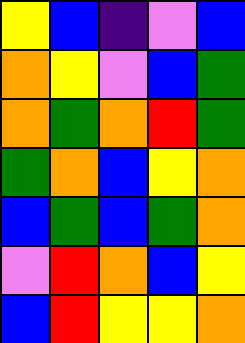[["yellow", "blue", "indigo", "violet", "blue"], ["orange", "yellow", "violet", "blue", "green"], ["orange", "green", "orange", "red", "green"], ["green", "orange", "blue", "yellow", "orange"], ["blue", "green", "blue", "green", "orange"], ["violet", "red", "orange", "blue", "yellow"], ["blue", "red", "yellow", "yellow", "orange"]]